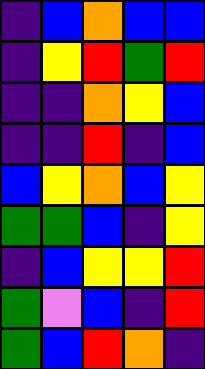[["indigo", "blue", "orange", "blue", "blue"], ["indigo", "yellow", "red", "green", "red"], ["indigo", "indigo", "orange", "yellow", "blue"], ["indigo", "indigo", "red", "indigo", "blue"], ["blue", "yellow", "orange", "blue", "yellow"], ["green", "green", "blue", "indigo", "yellow"], ["indigo", "blue", "yellow", "yellow", "red"], ["green", "violet", "blue", "indigo", "red"], ["green", "blue", "red", "orange", "indigo"]]